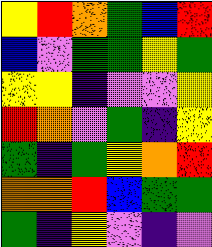[["yellow", "red", "orange", "green", "blue", "red"], ["blue", "violet", "green", "green", "yellow", "green"], ["yellow", "yellow", "indigo", "violet", "violet", "yellow"], ["red", "orange", "violet", "green", "indigo", "yellow"], ["green", "indigo", "green", "yellow", "orange", "red"], ["orange", "orange", "red", "blue", "green", "green"], ["green", "indigo", "yellow", "violet", "indigo", "violet"]]